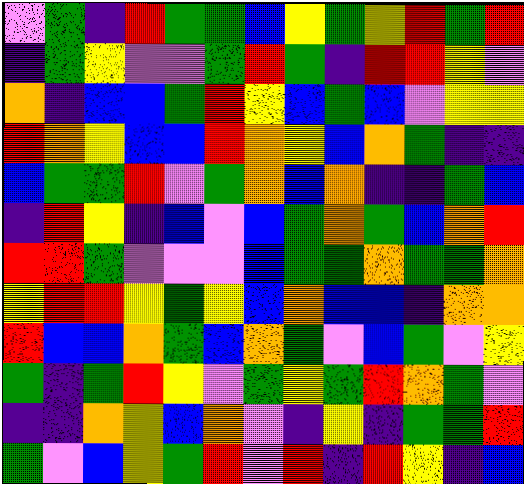[["violet", "green", "indigo", "red", "green", "green", "blue", "yellow", "green", "yellow", "red", "green", "red"], ["indigo", "green", "yellow", "violet", "violet", "green", "red", "green", "indigo", "red", "red", "yellow", "violet"], ["orange", "indigo", "blue", "blue", "green", "red", "yellow", "blue", "green", "blue", "violet", "yellow", "yellow"], ["red", "orange", "yellow", "blue", "blue", "red", "orange", "yellow", "blue", "orange", "green", "indigo", "indigo"], ["blue", "green", "green", "red", "violet", "green", "orange", "blue", "orange", "indigo", "indigo", "green", "blue"], ["indigo", "red", "yellow", "indigo", "blue", "violet", "blue", "green", "orange", "green", "blue", "orange", "red"], ["red", "red", "green", "violet", "violet", "violet", "blue", "green", "green", "orange", "green", "green", "orange"], ["yellow", "red", "red", "yellow", "green", "yellow", "blue", "orange", "blue", "blue", "indigo", "orange", "orange"], ["red", "blue", "blue", "orange", "green", "blue", "orange", "green", "violet", "blue", "green", "violet", "yellow"], ["green", "indigo", "green", "red", "yellow", "violet", "green", "yellow", "green", "red", "orange", "green", "violet"], ["indigo", "indigo", "orange", "yellow", "blue", "orange", "violet", "indigo", "yellow", "indigo", "green", "green", "red"], ["green", "violet", "blue", "yellow", "green", "red", "violet", "red", "indigo", "red", "yellow", "indigo", "blue"]]